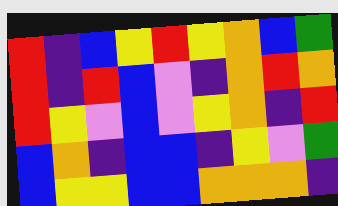[["red", "indigo", "blue", "yellow", "red", "yellow", "orange", "blue", "green"], ["red", "indigo", "red", "blue", "violet", "indigo", "orange", "red", "orange"], ["red", "yellow", "violet", "blue", "violet", "yellow", "orange", "indigo", "red"], ["blue", "orange", "indigo", "blue", "blue", "indigo", "yellow", "violet", "green"], ["blue", "yellow", "yellow", "blue", "blue", "orange", "orange", "orange", "indigo"]]